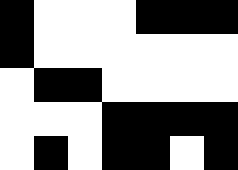[["black", "white", "white", "white", "black", "black", "black"], ["black", "white", "white", "white", "white", "white", "white"], ["white", "black", "black", "white", "white", "white", "white"], ["white", "white", "white", "black", "black", "black", "black"], ["white", "black", "white", "black", "black", "white", "black"]]